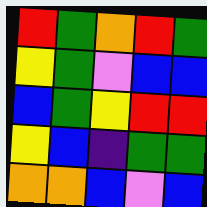[["red", "green", "orange", "red", "green"], ["yellow", "green", "violet", "blue", "blue"], ["blue", "green", "yellow", "red", "red"], ["yellow", "blue", "indigo", "green", "green"], ["orange", "orange", "blue", "violet", "blue"]]